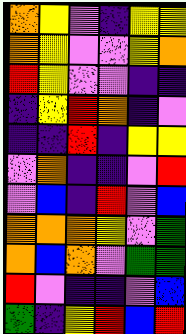[["orange", "yellow", "violet", "indigo", "yellow", "yellow"], ["orange", "yellow", "violet", "violet", "yellow", "orange"], ["red", "yellow", "violet", "violet", "indigo", "indigo"], ["indigo", "yellow", "red", "orange", "indigo", "violet"], ["indigo", "indigo", "red", "indigo", "yellow", "yellow"], ["violet", "orange", "indigo", "indigo", "violet", "red"], ["violet", "blue", "indigo", "red", "violet", "blue"], ["orange", "orange", "orange", "yellow", "violet", "green"], ["orange", "blue", "orange", "violet", "green", "green"], ["red", "violet", "indigo", "indigo", "violet", "blue"], ["green", "indigo", "yellow", "red", "blue", "red"]]